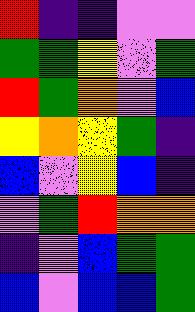[["red", "indigo", "indigo", "violet", "violet"], ["green", "green", "yellow", "violet", "green"], ["red", "green", "orange", "violet", "blue"], ["yellow", "orange", "yellow", "green", "indigo"], ["blue", "violet", "yellow", "blue", "indigo"], ["violet", "green", "red", "orange", "orange"], ["indigo", "violet", "blue", "green", "green"], ["blue", "violet", "blue", "blue", "green"]]